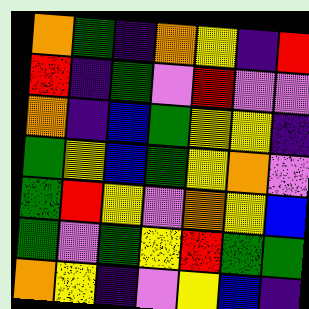[["orange", "green", "indigo", "orange", "yellow", "indigo", "red"], ["red", "indigo", "green", "violet", "red", "violet", "violet"], ["orange", "indigo", "blue", "green", "yellow", "yellow", "indigo"], ["green", "yellow", "blue", "green", "yellow", "orange", "violet"], ["green", "red", "yellow", "violet", "orange", "yellow", "blue"], ["green", "violet", "green", "yellow", "red", "green", "green"], ["orange", "yellow", "indigo", "violet", "yellow", "blue", "indigo"]]